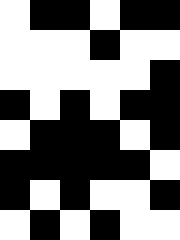[["white", "black", "black", "white", "black", "black"], ["white", "white", "white", "black", "white", "white"], ["white", "white", "white", "white", "white", "black"], ["black", "white", "black", "white", "black", "black"], ["white", "black", "black", "black", "white", "black"], ["black", "black", "black", "black", "black", "white"], ["black", "white", "black", "white", "white", "black"], ["white", "black", "white", "black", "white", "white"]]